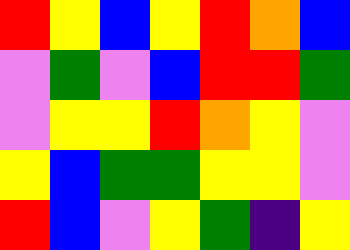[["red", "yellow", "blue", "yellow", "red", "orange", "blue"], ["violet", "green", "violet", "blue", "red", "red", "green"], ["violet", "yellow", "yellow", "red", "orange", "yellow", "violet"], ["yellow", "blue", "green", "green", "yellow", "yellow", "violet"], ["red", "blue", "violet", "yellow", "green", "indigo", "yellow"]]